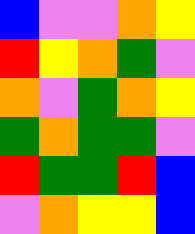[["blue", "violet", "violet", "orange", "yellow"], ["red", "yellow", "orange", "green", "violet"], ["orange", "violet", "green", "orange", "yellow"], ["green", "orange", "green", "green", "violet"], ["red", "green", "green", "red", "blue"], ["violet", "orange", "yellow", "yellow", "blue"]]